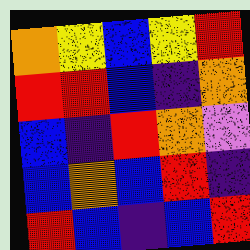[["orange", "yellow", "blue", "yellow", "red"], ["red", "red", "blue", "indigo", "orange"], ["blue", "indigo", "red", "orange", "violet"], ["blue", "orange", "blue", "red", "indigo"], ["red", "blue", "indigo", "blue", "red"]]